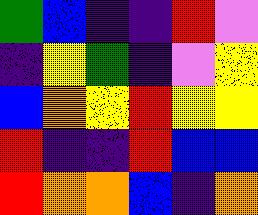[["green", "blue", "indigo", "indigo", "red", "violet"], ["indigo", "yellow", "green", "indigo", "violet", "yellow"], ["blue", "orange", "yellow", "red", "yellow", "yellow"], ["red", "indigo", "indigo", "red", "blue", "blue"], ["red", "orange", "orange", "blue", "indigo", "orange"]]